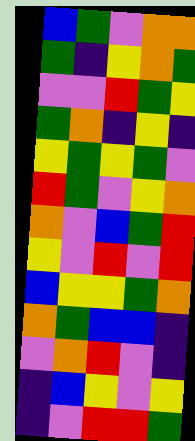[["blue", "green", "violet", "orange", "orange"], ["green", "indigo", "yellow", "orange", "green"], ["violet", "violet", "red", "green", "yellow"], ["green", "orange", "indigo", "yellow", "indigo"], ["yellow", "green", "yellow", "green", "violet"], ["red", "green", "violet", "yellow", "orange"], ["orange", "violet", "blue", "green", "red"], ["yellow", "violet", "red", "violet", "red"], ["blue", "yellow", "yellow", "green", "orange"], ["orange", "green", "blue", "blue", "indigo"], ["violet", "orange", "red", "violet", "indigo"], ["indigo", "blue", "yellow", "violet", "yellow"], ["indigo", "violet", "red", "red", "green"]]